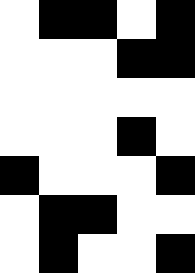[["white", "black", "black", "white", "black"], ["white", "white", "white", "black", "black"], ["white", "white", "white", "white", "white"], ["white", "white", "white", "black", "white"], ["black", "white", "white", "white", "black"], ["white", "black", "black", "white", "white"], ["white", "black", "white", "white", "black"]]